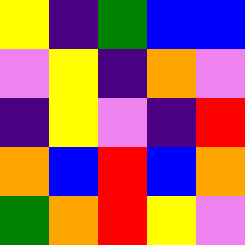[["yellow", "indigo", "green", "blue", "blue"], ["violet", "yellow", "indigo", "orange", "violet"], ["indigo", "yellow", "violet", "indigo", "red"], ["orange", "blue", "red", "blue", "orange"], ["green", "orange", "red", "yellow", "violet"]]